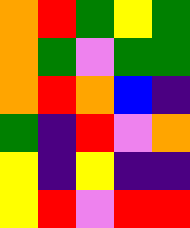[["orange", "red", "green", "yellow", "green"], ["orange", "green", "violet", "green", "green"], ["orange", "red", "orange", "blue", "indigo"], ["green", "indigo", "red", "violet", "orange"], ["yellow", "indigo", "yellow", "indigo", "indigo"], ["yellow", "red", "violet", "red", "red"]]